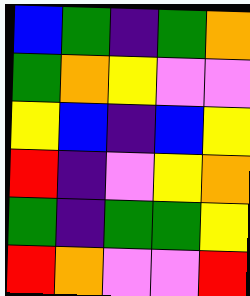[["blue", "green", "indigo", "green", "orange"], ["green", "orange", "yellow", "violet", "violet"], ["yellow", "blue", "indigo", "blue", "yellow"], ["red", "indigo", "violet", "yellow", "orange"], ["green", "indigo", "green", "green", "yellow"], ["red", "orange", "violet", "violet", "red"]]